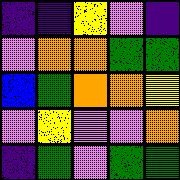[["indigo", "indigo", "yellow", "violet", "indigo"], ["violet", "orange", "orange", "green", "green"], ["blue", "green", "orange", "orange", "yellow"], ["violet", "yellow", "violet", "violet", "orange"], ["indigo", "green", "violet", "green", "green"]]